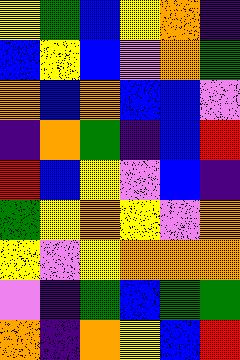[["yellow", "green", "blue", "yellow", "orange", "indigo"], ["blue", "yellow", "blue", "violet", "orange", "green"], ["orange", "blue", "orange", "blue", "blue", "violet"], ["indigo", "orange", "green", "indigo", "blue", "red"], ["red", "blue", "yellow", "violet", "blue", "indigo"], ["green", "yellow", "orange", "yellow", "violet", "orange"], ["yellow", "violet", "yellow", "orange", "orange", "orange"], ["violet", "indigo", "green", "blue", "green", "green"], ["orange", "indigo", "orange", "yellow", "blue", "red"]]